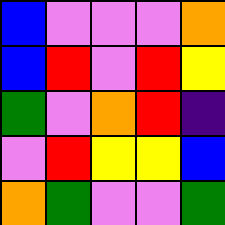[["blue", "violet", "violet", "violet", "orange"], ["blue", "red", "violet", "red", "yellow"], ["green", "violet", "orange", "red", "indigo"], ["violet", "red", "yellow", "yellow", "blue"], ["orange", "green", "violet", "violet", "green"]]